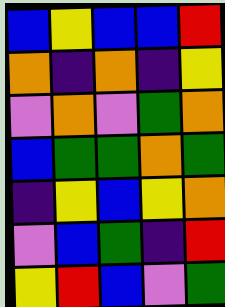[["blue", "yellow", "blue", "blue", "red"], ["orange", "indigo", "orange", "indigo", "yellow"], ["violet", "orange", "violet", "green", "orange"], ["blue", "green", "green", "orange", "green"], ["indigo", "yellow", "blue", "yellow", "orange"], ["violet", "blue", "green", "indigo", "red"], ["yellow", "red", "blue", "violet", "green"]]